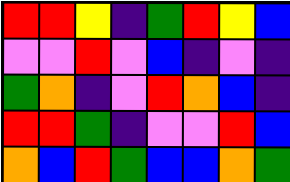[["red", "red", "yellow", "indigo", "green", "red", "yellow", "blue"], ["violet", "violet", "red", "violet", "blue", "indigo", "violet", "indigo"], ["green", "orange", "indigo", "violet", "red", "orange", "blue", "indigo"], ["red", "red", "green", "indigo", "violet", "violet", "red", "blue"], ["orange", "blue", "red", "green", "blue", "blue", "orange", "green"]]